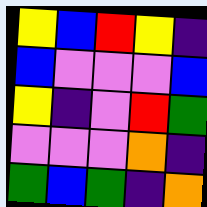[["yellow", "blue", "red", "yellow", "indigo"], ["blue", "violet", "violet", "violet", "blue"], ["yellow", "indigo", "violet", "red", "green"], ["violet", "violet", "violet", "orange", "indigo"], ["green", "blue", "green", "indigo", "orange"]]